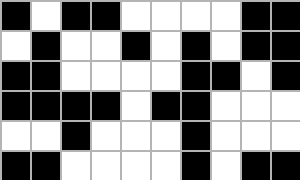[["black", "white", "black", "black", "white", "white", "white", "white", "black", "black"], ["white", "black", "white", "white", "black", "white", "black", "white", "black", "black"], ["black", "black", "white", "white", "white", "white", "black", "black", "white", "black"], ["black", "black", "black", "black", "white", "black", "black", "white", "white", "white"], ["white", "white", "black", "white", "white", "white", "black", "white", "white", "white"], ["black", "black", "white", "white", "white", "white", "black", "white", "black", "black"]]